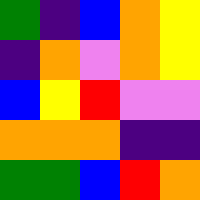[["green", "indigo", "blue", "orange", "yellow"], ["indigo", "orange", "violet", "orange", "yellow"], ["blue", "yellow", "red", "violet", "violet"], ["orange", "orange", "orange", "indigo", "indigo"], ["green", "green", "blue", "red", "orange"]]